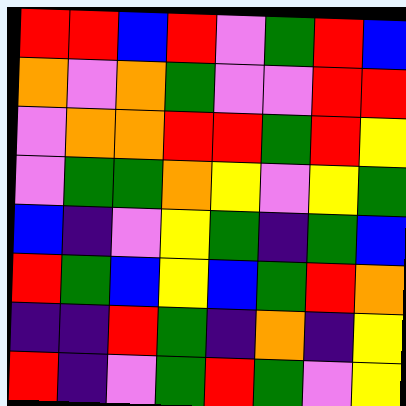[["red", "red", "blue", "red", "violet", "green", "red", "blue"], ["orange", "violet", "orange", "green", "violet", "violet", "red", "red"], ["violet", "orange", "orange", "red", "red", "green", "red", "yellow"], ["violet", "green", "green", "orange", "yellow", "violet", "yellow", "green"], ["blue", "indigo", "violet", "yellow", "green", "indigo", "green", "blue"], ["red", "green", "blue", "yellow", "blue", "green", "red", "orange"], ["indigo", "indigo", "red", "green", "indigo", "orange", "indigo", "yellow"], ["red", "indigo", "violet", "green", "red", "green", "violet", "yellow"]]